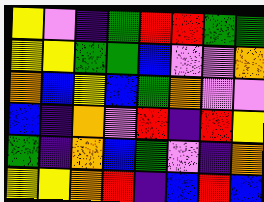[["yellow", "violet", "indigo", "green", "red", "red", "green", "green"], ["yellow", "yellow", "green", "green", "blue", "violet", "violet", "orange"], ["orange", "blue", "yellow", "blue", "green", "orange", "violet", "violet"], ["blue", "indigo", "orange", "violet", "red", "indigo", "red", "yellow"], ["green", "indigo", "orange", "blue", "green", "violet", "indigo", "orange"], ["yellow", "yellow", "orange", "red", "indigo", "blue", "red", "blue"]]